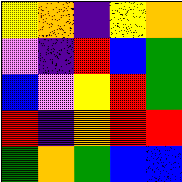[["yellow", "orange", "indigo", "yellow", "orange"], ["violet", "indigo", "red", "blue", "green"], ["blue", "violet", "yellow", "red", "green"], ["red", "indigo", "orange", "red", "red"], ["green", "orange", "green", "blue", "blue"]]